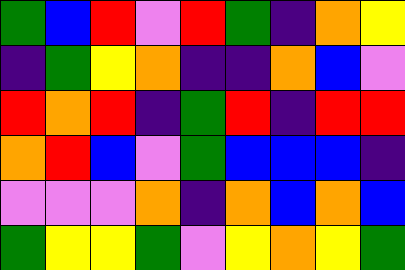[["green", "blue", "red", "violet", "red", "green", "indigo", "orange", "yellow"], ["indigo", "green", "yellow", "orange", "indigo", "indigo", "orange", "blue", "violet"], ["red", "orange", "red", "indigo", "green", "red", "indigo", "red", "red"], ["orange", "red", "blue", "violet", "green", "blue", "blue", "blue", "indigo"], ["violet", "violet", "violet", "orange", "indigo", "orange", "blue", "orange", "blue"], ["green", "yellow", "yellow", "green", "violet", "yellow", "orange", "yellow", "green"]]